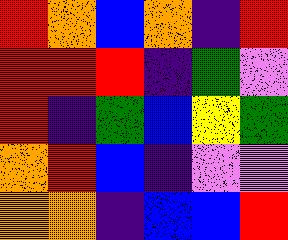[["red", "orange", "blue", "orange", "indigo", "red"], ["red", "red", "red", "indigo", "green", "violet"], ["red", "indigo", "green", "blue", "yellow", "green"], ["orange", "red", "blue", "indigo", "violet", "violet"], ["orange", "orange", "indigo", "blue", "blue", "red"]]